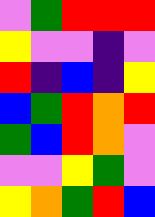[["violet", "green", "red", "red", "red"], ["yellow", "violet", "violet", "indigo", "violet"], ["red", "indigo", "blue", "indigo", "yellow"], ["blue", "green", "red", "orange", "red"], ["green", "blue", "red", "orange", "violet"], ["violet", "violet", "yellow", "green", "violet"], ["yellow", "orange", "green", "red", "blue"]]